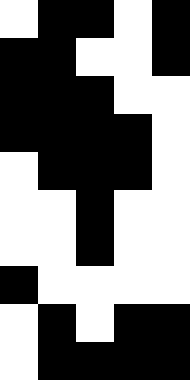[["white", "black", "black", "white", "black"], ["black", "black", "white", "white", "black"], ["black", "black", "black", "white", "white"], ["black", "black", "black", "black", "white"], ["white", "black", "black", "black", "white"], ["white", "white", "black", "white", "white"], ["white", "white", "black", "white", "white"], ["black", "white", "white", "white", "white"], ["white", "black", "white", "black", "black"], ["white", "black", "black", "black", "black"]]